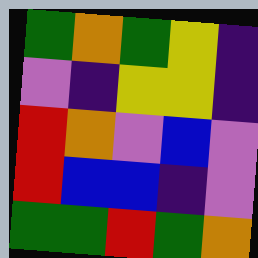[["green", "orange", "green", "yellow", "indigo"], ["violet", "indigo", "yellow", "yellow", "indigo"], ["red", "orange", "violet", "blue", "violet"], ["red", "blue", "blue", "indigo", "violet"], ["green", "green", "red", "green", "orange"]]